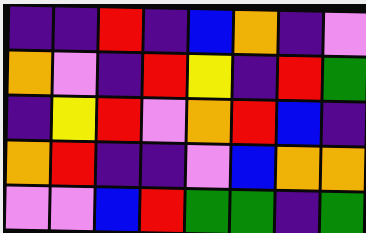[["indigo", "indigo", "red", "indigo", "blue", "orange", "indigo", "violet"], ["orange", "violet", "indigo", "red", "yellow", "indigo", "red", "green"], ["indigo", "yellow", "red", "violet", "orange", "red", "blue", "indigo"], ["orange", "red", "indigo", "indigo", "violet", "blue", "orange", "orange"], ["violet", "violet", "blue", "red", "green", "green", "indigo", "green"]]